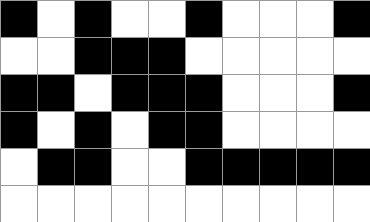[["black", "white", "black", "white", "white", "black", "white", "white", "white", "black"], ["white", "white", "black", "black", "black", "white", "white", "white", "white", "white"], ["black", "black", "white", "black", "black", "black", "white", "white", "white", "black"], ["black", "white", "black", "white", "black", "black", "white", "white", "white", "white"], ["white", "black", "black", "white", "white", "black", "black", "black", "black", "black"], ["white", "white", "white", "white", "white", "white", "white", "white", "white", "white"]]